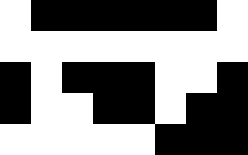[["white", "black", "black", "black", "black", "black", "black", "white"], ["white", "white", "white", "white", "white", "white", "white", "white"], ["black", "white", "black", "black", "black", "white", "white", "black"], ["black", "white", "white", "black", "black", "white", "black", "black"], ["white", "white", "white", "white", "white", "black", "black", "black"]]